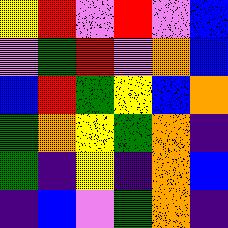[["yellow", "red", "violet", "red", "violet", "blue"], ["violet", "green", "red", "violet", "orange", "blue"], ["blue", "red", "green", "yellow", "blue", "orange"], ["green", "orange", "yellow", "green", "orange", "indigo"], ["green", "indigo", "yellow", "indigo", "orange", "blue"], ["indigo", "blue", "violet", "green", "orange", "indigo"]]